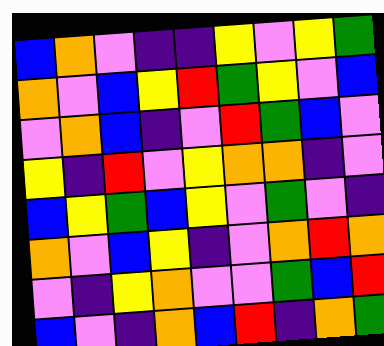[["blue", "orange", "violet", "indigo", "indigo", "yellow", "violet", "yellow", "green"], ["orange", "violet", "blue", "yellow", "red", "green", "yellow", "violet", "blue"], ["violet", "orange", "blue", "indigo", "violet", "red", "green", "blue", "violet"], ["yellow", "indigo", "red", "violet", "yellow", "orange", "orange", "indigo", "violet"], ["blue", "yellow", "green", "blue", "yellow", "violet", "green", "violet", "indigo"], ["orange", "violet", "blue", "yellow", "indigo", "violet", "orange", "red", "orange"], ["violet", "indigo", "yellow", "orange", "violet", "violet", "green", "blue", "red"], ["blue", "violet", "indigo", "orange", "blue", "red", "indigo", "orange", "green"]]